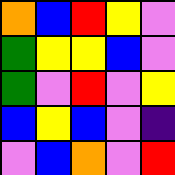[["orange", "blue", "red", "yellow", "violet"], ["green", "yellow", "yellow", "blue", "violet"], ["green", "violet", "red", "violet", "yellow"], ["blue", "yellow", "blue", "violet", "indigo"], ["violet", "blue", "orange", "violet", "red"]]